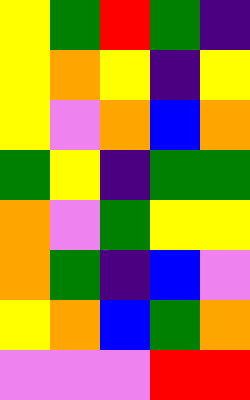[["yellow", "green", "red", "green", "indigo"], ["yellow", "orange", "yellow", "indigo", "yellow"], ["yellow", "violet", "orange", "blue", "orange"], ["green", "yellow", "indigo", "green", "green"], ["orange", "violet", "green", "yellow", "yellow"], ["orange", "green", "indigo", "blue", "violet"], ["yellow", "orange", "blue", "green", "orange"], ["violet", "violet", "violet", "red", "red"]]